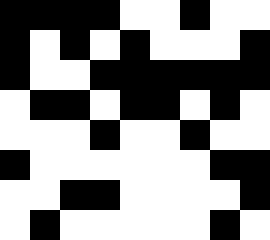[["black", "black", "black", "black", "white", "white", "black", "white", "white"], ["black", "white", "black", "white", "black", "white", "white", "white", "black"], ["black", "white", "white", "black", "black", "black", "black", "black", "black"], ["white", "black", "black", "white", "black", "black", "white", "black", "white"], ["white", "white", "white", "black", "white", "white", "black", "white", "white"], ["black", "white", "white", "white", "white", "white", "white", "black", "black"], ["white", "white", "black", "black", "white", "white", "white", "white", "black"], ["white", "black", "white", "white", "white", "white", "white", "black", "white"]]